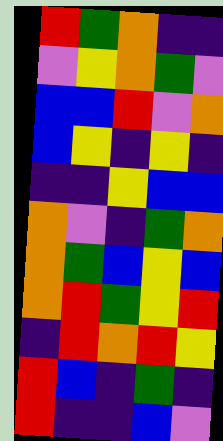[["red", "green", "orange", "indigo", "indigo"], ["violet", "yellow", "orange", "green", "violet"], ["blue", "blue", "red", "violet", "orange"], ["blue", "yellow", "indigo", "yellow", "indigo"], ["indigo", "indigo", "yellow", "blue", "blue"], ["orange", "violet", "indigo", "green", "orange"], ["orange", "green", "blue", "yellow", "blue"], ["orange", "red", "green", "yellow", "red"], ["indigo", "red", "orange", "red", "yellow"], ["red", "blue", "indigo", "green", "indigo"], ["red", "indigo", "indigo", "blue", "violet"]]